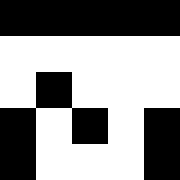[["black", "black", "black", "black", "black"], ["white", "white", "white", "white", "white"], ["white", "black", "white", "white", "white"], ["black", "white", "black", "white", "black"], ["black", "white", "white", "white", "black"]]